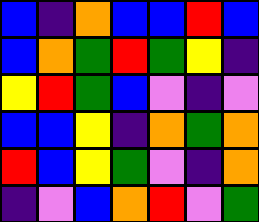[["blue", "indigo", "orange", "blue", "blue", "red", "blue"], ["blue", "orange", "green", "red", "green", "yellow", "indigo"], ["yellow", "red", "green", "blue", "violet", "indigo", "violet"], ["blue", "blue", "yellow", "indigo", "orange", "green", "orange"], ["red", "blue", "yellow", "green", "violet", "indigo", "orange"], ["indigo", "violet", "blue", "orange", "red", "violet", "green"]]